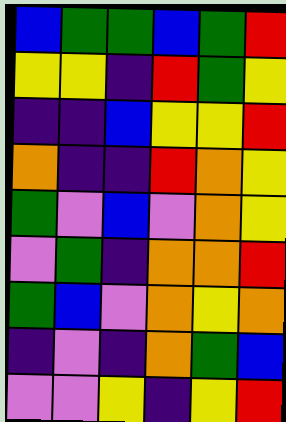[["blue", "green", "green", "blue", "green", "red"], ["yellow", "yellow", "indigo", "red", "green", "yellow"], ["indigo", "indigo", "blue", "yellow", "yellow", "red"], ["orange", "indigo", "indigo", "red", "orange", "yellow"], ["green", "violet", "blue", "violet", "orange", "yellow"], ["violet", "green", "indigo", "orange", "orange", "red"], ["green", "blue", "violet", "orange", "yellow", "orange"], ["indigo", "violet", "indigo", "orange", "green", "blue"], ["violet", "violet", "yellow", "indigo", "yellow", "red"]]